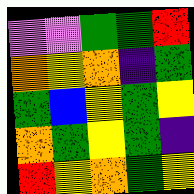[["violet", "violet", "green", "green", "red"], ["orange", "yellow", "orange", "indigo", "green"], ["green", "blue", "yellow", "green", "yellow"], ["orange", "green", "yellow", "green", "indigo"], ["red", "yellow", "orange", "green", "yellow"]]